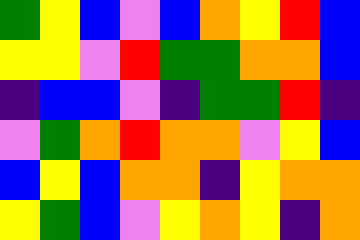[["green", "yellow", "blue", "violet", "blue", "orange", "yellow", "red", "blue"], ["yellow", "yellow", "violet", "red", "green", "green", "orange", "orange", "blue"], ["indigo", "blue", "blue", "violet", "indigo", "green", "green", "red", "indigo"], ["violet", "green", "orange", "red", "orange", "orange", "violet", "yellow", "blue"], ["blue", "yellow", "blue", "orange", "orange", "indigo", "yellow", "orange", "orange"], ["yellow", "green", "blue", "violet", "yellow", "orange", "yellow", "indigo", "orange"]]